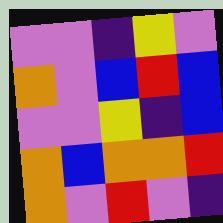[["violet", "violet", "indigo", "yellow", "violet"], ["orange", "violet", "blue", "red", "blue"], ["violet", "violet", "yellow", "indigo", "blue"], ["orange", "blue", "orange", "orange", "red"], ["orange", "violet", "red", "violet", "indigo"]]